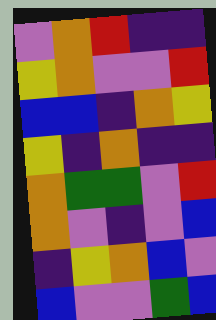[["violet", "orange", "red", "indigo", "indigo"], ["yellow", "orange", "violet", "violet", "red"], ["blue", "blue", "indigo", "orange", "yellow"], ["yellow", "indigo", "orange", "indigo", "indigo"], ["orange", "green", "green", "violet", "red"], ["orange", "violet", "indigo", "violet", "blue"], ["indigo", "yellow", "orange", "blue", "violet"], ["blue", "violet", "violet", "green", "blue"]]